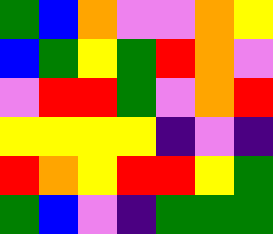[["green", "blue", "orange", "violet", "violet", "orange", "yellow"], ["blue", "green", "yellow", "green", "red", "orange", "violet"], ["violet", "red", "red", "green", "violet", "orange", "red"], ["yellow", "yellow", "yellow", "yellow", "indigo", "violet", "indigo"], ["red", "orange", "yellow", "red", "red", "yellow", "green"], ["green", "blue", "violet", "indigo", "green", "green", "green"]]